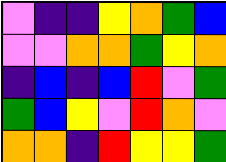[["violet", "indigo", "indigo", "yellow", "orange", "green", "blue"], ["violet", "violet", "orange", "orange", "green", "yellow", "orange"], ["indigo", "blue", "indigo", "blue", "red", "violet", "green"], ["green", "blue", "yellow", "violet", "red", "orange", "violet"], ["orange", "orange", "indigo", "red", "yellow", "yellow", "green"]]